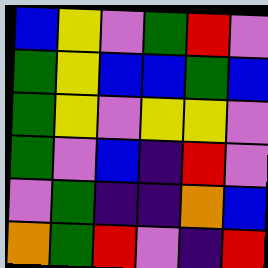[["blue", "yellow", "violet", "green", "red", "violet"], ["green", "yellow", "blue", "blue", "green", "blue"], ["green", "yellow", "violet", "yellow", "yellow", "violet"], ["green", "violet", "blue", "indigo", "red", "violet"], ["violet", "green", "indigo", "indigo", "orange", "blue"], ["orange", "green", "red", "violet", "indigo", "red"]]